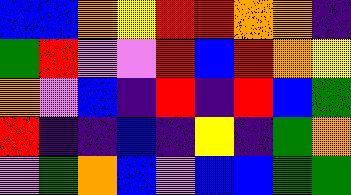[["blue", "blue", "orange", "yellow", "red", "red", "orange", "orange", "indigo"], ["green", "red", "violet", "violet", "red", "blue", "red", "orange", "yellow"], ["orange", "violet", "blue", "indigo", "red", "indigo", "red", "blue", "green"], ["red", "indigo", "indigo", "blue", "indigo", "yellow", "indigo", "green", "orange"], ["violet", "green", "orange", "blue", "violet", "blue", "blue", "green", "green"]]